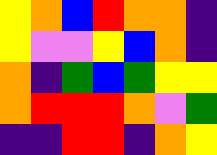[["yellow", "orange", "blue", "red", "orange", "orange", "indigo"], ["yellow", "violet", "violet", "yellow", "blue", "orange", "indigo"], ["orange", "indigo", "green", "blue", "green", "yellow", "yellow"], ["orange", "red", "red", "red", "orange", "violet", "green"], ["indigo", "indigo", "red", "red", "indigo", "orange", "yellow"]]